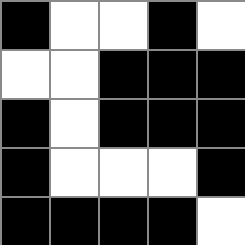[["black", "white", "white", "black", "white"], ["white", "white", "black", "black", "black"], ["black", "white", "black", "black", "black"], ["black", "white", "white", "white", "black"], ["black", "black", "black", "black", "white"]]